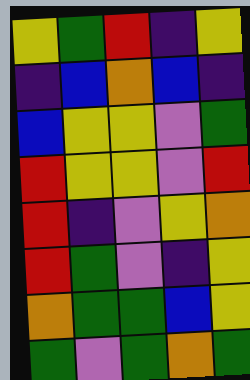[["yellow", "green", "red", "indigo", "yellow"], ["indigo", "blue", "orange", "blue", "indigo"], ["blue", "yellow", "yellow", "violet", "green"], ["red", "yellow", "yellow", "violet", "red"], ["red", "indigo", "violet", "yellow", "orange"], ["red", "green", "violet", "indigo", "yellow"], ["orange", "green", "green", "blue", "yellow"], ["green", "violet", "green", "orange", "green"]]